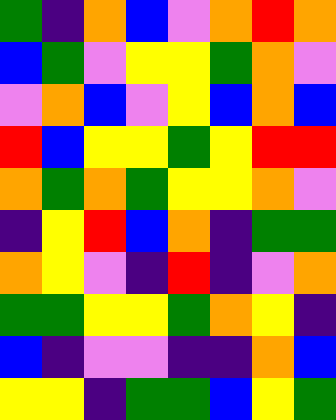[["green", "indigo", "orange", "blue", "violet", "orange", "red", "orange"], ["blue", "green", "violet", "yellow", "yellow", "green", "orange", "violet"], ["violet", "orange", "blue", "violet", "yellow", "blue", "orange", "blue"], ["red", "blue", "yellow", "yellow", "green", "yellow", "red", "red"], ["orange", "green", "orange", "green", "yellow", "yellow", "orange", "violet"], ["indigo", "yellow", "red", "blue", "orange", "indigo", "green", "green"], ["orange", "yellow", "violet", "indigo", "red", "indigo", "violet", "orange"], ["green", "green", "yellow", "yellow", "green", "orange", "yellow", "indigo"], ["blue", "indigo", "violet", "violet", "indigo", "indigo", "orange", "blue"], ["yellow", "yellow", "indigo", "green", "green", "blue", "yellow", "green"]]